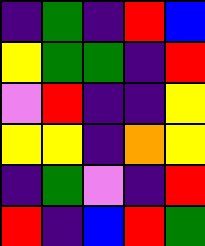[["indigo", "green", "indigo", "red", "blue"], ["yellow", "green", "green", "indigo", "red"], ["violet", "red", "indigo", "indigo", "yellow"], ["yellow", "yellow", "indigo", "orange", "yellow"], ["indigo", "green", "violet", "indigo", "red"], ["red", "indigo", "blue", "red", "green"]]